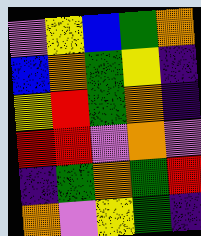[["violet", "yellow", "blue", "green", "orange"], ["blue", "orange", "green", "yellow", "indigo"], ["yellow", "red", "green", "orange", "indigo"], ["red", "red", "violet", "orange", "violet"], ["indigo", "green", "orange", "green", "red"], ["orange", "violet", "yellow", "green", "indigo"]]